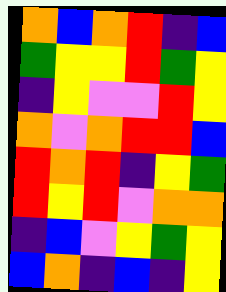[["orange", "blue", "orange", "red", "indigo", "blue"], ["green", "yellow", "yellow", "red", "green", "yellow"], ["indigo", "yellow", "violet", "violet", "red", "yellow"], ["orange", "violet", "orange", "red", "red", "blue"], ["red", "orange", "red", "indigo", "yellow", "green"], ["red", "yellow", "red", "violet", "orange", "orange"], ["indigo", "blue", "violet", "yellow", "green", "yellow"], ["blue", "orange", "indigo", "blue", "indigo", "yellow"]]